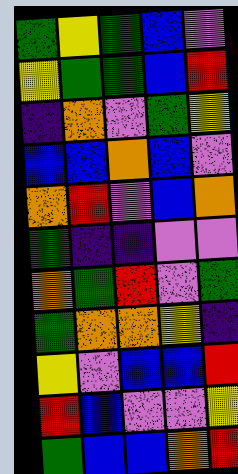[["green", "yellow", "green", "blue", "violet"], ["yellow", "green", "green", "blue", "red"], ["indigo", "orange", "violet", "green", "yellow"], ["blue", "blue", "orange", "blue", "violet"], ["orange", "red", "violet", "blue", "orange"], ["green", "indigo", "indigo", "violet", "violet"], ["orange", "green", "red", "violet", "green"], ["green", "orange", "orange", "yellow", "indigo"], ["yellow", "violet", "blue", "blue", "red"], ["red", "blue", "violet", "violet", "yellow"], ["green", "blue", "blue", "orange", "red"]]